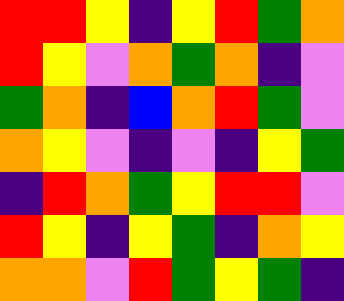[["red", "red", "yellow", "indigo", "yellow", "red", "green", "orange"], ["red", "yellow", "violet", "orange", "green", "orange", "indigo", "violet"], ["green", "orange", "indigo", "blue", "orange", "red", "green", "violet"], ["orange", "yellow", "violet", "indigo", "violet", "indigo", "yellow", "green"], ["indigo", "red", "orange", "green", "yellow", "red", "red", "violet"], ["red", "yellow", "indigo", "yellow", "green", "indigo", "orange", "yellow"], ["orange", "orange", "violet", "red", "green", "yellow", "green", "indigo"]]